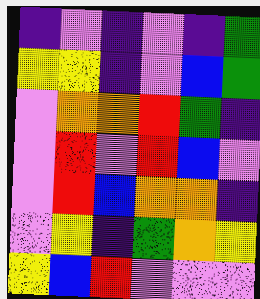[["indigo", "violet", "indigo", "violet", "indigo", "green"], ["yellow", "yellow", "indigo", "violet", "blue", "green"], ["violet", "orange", "orange", "red", "green", "indigo"], ["violet", "red", "violet", "red", "blue", "violet"], ["violet", "red", "blue", "orange", "orange", "indigo"], ["violet", "yellow", "indigo", "green", "orange", "yellow"], ["yellow", "blue", "red", "violet", "violet", "violet"]]